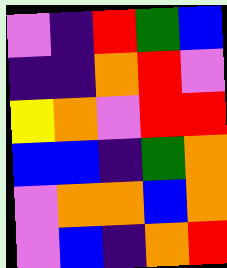[["violet", "indigo", "red", "green", "blue"], ["indigo", "indigo", "orange", "red", "violet"], ["yellow", "orange", "violet", "red", "red"], ["blue", "blue", "indigo", "green", "orange"], ["violet", "orange", "orange", "blue", "orange"], ["violet", "blue", "indigo", "orange", "red"]]